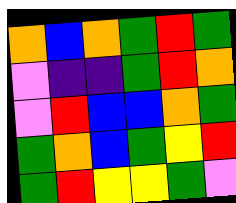[["orange", "blue", "orange", "green", "red", "green"], ["violet", "indigo", "indigo", "green", "red", "orange"], ["violet", "red", "blue", "blue", "orange", "green"], ["green", "orange", "blue", "green", "yellow", "red"], ["green", "red", "yellow", "yellow", "green", "violet"]]